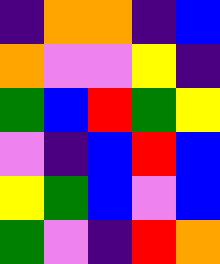[["indigo", "orange", "orange", "indigo", "blue"], ["orange", "violet", "violet", "yellow", "indigo"], ["green", "blue", "red", "green", "yellow"], ["violet", "indigo", "blue", "red", "blue"], ["yellow", "green", "blue", "violet", "blue"], ["green", "violet", "indigo", "red", "orange"]]